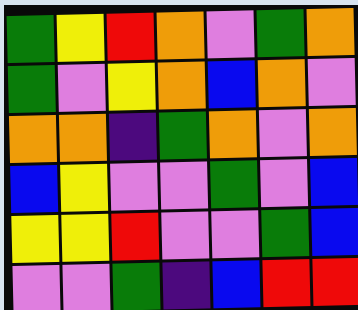[["green", "yellow", "red", "orange", "violet", "green", "orange"], ["green", "violet", "yellow", "orange", "blue", "orange", "violet"], ["orange", "orange", "indigo", "green", "orange", "violet", "orange"], ["blue", "yellow", "violet", "violet", "green", "violet", "blue"], ["yellow", "yellow", "red", "violet", "violet", "green", "blue"], ["violet", "violet", "green", "indigo", "blue", "red", "red"]]